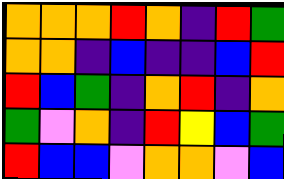[["orange", "orange", "orange", "red", "orange", "indigo", "red", "green"], ["orange", "orange", "indigo", "blue", "indigo", "indigo", "blue", "red"], ["red", "blue", "green", "indigo", "orange", "red", "indigo", "orange"], ["green", "violet", "orange", "indigo", "red", "yellow", "blue", "green"], ["red", "blue", "blue", "violet", "orange", "orange", "violet", "blue"]]